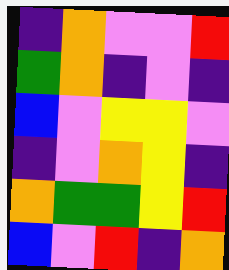[["indigo", "orange", "violet", "violet", "red"], ["green", "orange", "indigo", "violet", "indigo"], ["blue", "violet", "yellow", "yellow", "violet"], ["indigo", "violet", "orange", "yellow", "indigo"], ["orange", "green", "green", "yellow", "red"], ["blue", "violet", "red", "indigo", "orange"]]